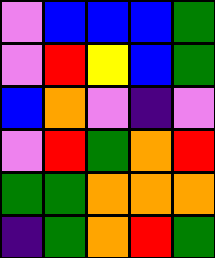[["violet", "blue", "blue", "blue", "green"], ["violet", "red", "yellow", "blue", "green"], ["blue", "orange", "violet", "indigo", "violet"], ["violet", "red", "green", "orange", "red"], ["green", "green", "orange", "orange", "orange"], ["indigo", "green", "orange", "red", "green"]]